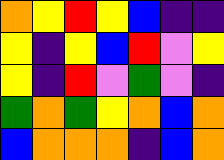[["orange", "yellow", "red", "yellow", "blue", "indigo", "indigo"], ["yellow", "indigo", "yellow", "blue", "red", "violet", "yellow"], ["yellow", "indigo", "red", "violet", "green", "violet", "indigo"], ["green", "orange", "green", "yellow", "orange", "blue", "orange"], ["blue", "orange", "orange", "orange", "indigo", "blue", "orange"]]